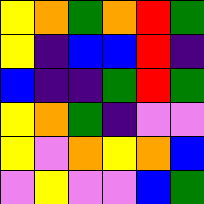[["yellow", "orange", "green", "orange", "red", "green"], ["yellow", "indigo", "blue", "blue", "red", "indigo"], ["blue", "indigo", "indigo", "green", "red", "green"], ["yellow", "orange", "green", "indigo", "violet", "violet"], ["yellow", "violet", "orange", "yellow", "orange", "blue"], ["violet", "yellow", "violet", "violet", "blue", "green"]]